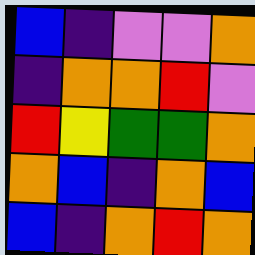[["blue", "indigo", "violet", "violet", "orange"], ["indigo", "orange", "orange", "red", "violet"], ["red", "yellow", "green", "green", "orange"], ["orange", "blue", "indigo", "orange", "blue"], ["blue", "indigo", "orange", "red", "orange"]]